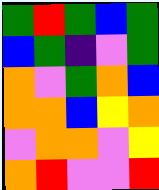[["green", "red", "green", "blue", "green"], ["blue", "green", "indigo", "violet", "green"], ["orange", "violet", "green", "orange", "blue"], ["orange", "orange", "blue", "yellow", "orange"], ["violet", "orange", "orange", "violet", "yellow"], ["orange", "red", "violet", "violet", "red"]]